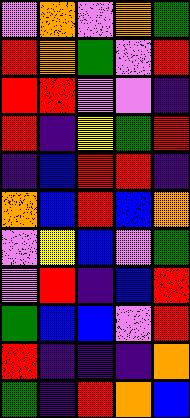[["violet", "orange", "violet", "orange", "green"], ["red", "orange", "green", "violet", "red"], ["red", "red", "violet", "violet", "indigo"], ["red", "indigo", "yellow", "green", "red"], ["indigo", "blue", "red", "red", "indigo"], ["orange", "blue", "red", "blue", "orange"], ["violet", "yellow", "blue", "violet", "green"], ["violet", "red", "indigo", "blue", "red"], ["green", "blue", "blue", "violet", "red"], ["red", "indigo", "indigo", "indigo", "orange"], ["green", "indigo", "red", "orange", "blue"]]